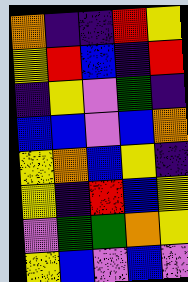[["orange", "indigo", "indigo", "red", "yellow"], ["yellow", "red", "blue", "indigo", "red"], ["indigo", "yellow", "violet", "green", "indigo"], ["blue", "blue", "violet", "blue", "orange"], ["yellow", "orange", "blue", "yellow", "indigo"], ["yellow", "indigo", "red", "blue", "yellow"], ["violet", "green", "green", "orange", "yellow"], ["yellow", "blue", "violet", "blue", "violet"]]